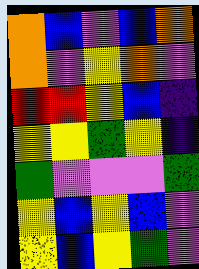[["orange", "blue", "violet", "blue", "orange"], ["orange", "violet", "yellow", "orange", "violet"], ["red", "red", "yellow", "blue", "indigo"], ["yellow", "yellow", "green", "yellow", "indigo"], ["green", "violet", "violet", "violet", "green"], ["yellow", "blue", "yellow", "blue", "violet"], ["yellow", "blue", "yellow", "green", "violet"]]